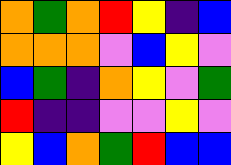[["orange", "green", "orange", "red", "yellow", "indigo", "blue"], ["orange", "orange", "orange", "violet", "blue", "yellow", "violet"], ["blue", "green", "indigo", "orange", "yellow", "violet", "green"], ["red", "indigo", "indigo", "violet", "violet", "yellow", "violet"], ["yellow", "blue", "orange", "green", "red", "blue", "blue"]]